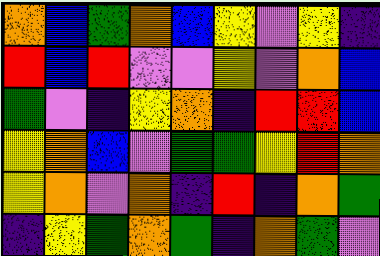[["orange", "blue", "green", "orange", "blue", "yellow", "violet", "yellow", "indigo"], ["red", "blue", "red", "violet", "violet", "yellow", "violet", "orange", "blue"], ["green", "violet", "indigo", "yellow", "orange", "indigo", "red", "red", "blue"], ["yellow", "orange", "blue", "violet", "green", "green", "yellow", "red", "orange"], ["yellow", "orange", "violet", "orange", "indigo", "red", "indigo", "orange", "green"], ["indigo", "yellow", "green", "orange", "green", "indigo", "orange", "green", "violet"]]